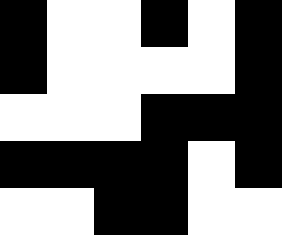[["black", "white", "white", "black", "white", "black"], ["black", "white", "white", "white", "white", "black"], ["white", "white", "white", "black", "black", "black"], ["black", "black", "black", "black", "white", "black"], ["white", "white", "black", "black", "white", "white"]]